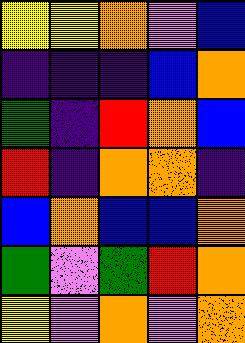[["yellow", "yellow", "orange", "violet", "blue"], ["indigo", "indigo", "indigo", "blue", "orange"], ["green", "indigo", "red", "orange", "blue"], ["red", "indigo", "orange", "orange", "indigo"], ["blue", "orange", "blue", "blue", "orange"], ["green", "violet", "green", "red", "orange"], ["yellow", "violet", "orange", "violet", "orange"]]